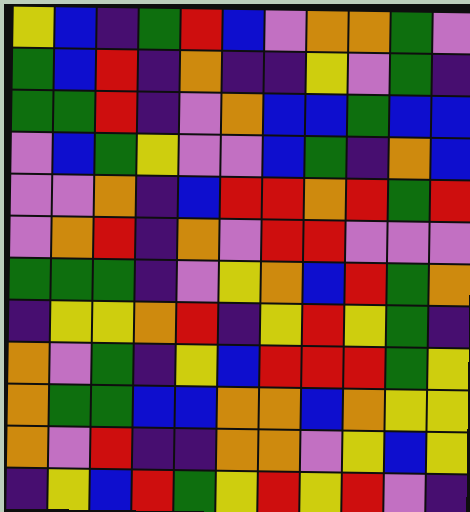[["yellow", "blue", "indigo", "green", "red", "blue", "violet", "orange", "orange", "green", "violet"], ["green", "blue", "red", "indigo", "orange", "indigo", "indigo", "yellow", "violet", "green", "indigo"], ["green", "green", "red", "indigo", "violet", "orange", "blue", "blue", "green", "blue", "blue"], ["violet", "blue", "green", "yellow", "violet", "violet", "blue", "green", "indigo", "orange", "blue"], ["violet", "violet", "orange", "indigo", "blue", "red", "red", "orange", "red", "green", "red"], ["violet", "orange", "red", "indigo", "orange", "violet", "red", "red", "violet", "violet", "violet"], ["green", "green", "green", "indigo", "violet", "yellow", "orange", "blue", "red", "green", "orange"], ["indigo", "yellow", "yellow", "orange", "red", "indigo", "yellow", "red", "yellow", "green", "indigo"], ["orange", "violet", "green", "indigo", "yellow", "blue", "red", "red", "red", "green", "yellow"], ["orange", "green", "green", "blue", "blue", "orange", "orange", "blue", "orange", "yellow", "yellow"], ["orange", "violet", "red", "indigo", "indigo", "orange", "orange", "violet", "yellow", "blue", "yellow"], ["indigo", "yellow", "blue", "red", "green", "yellow", "red", "yellow", "red", "violet", "indigo"]]